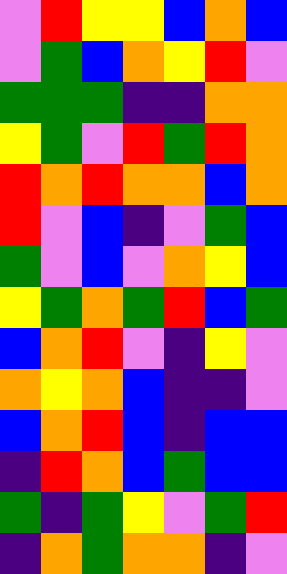[["violet", "red", "yellow", "yellow", "blue", "orange", "blue"], ["violet", "green", "blue", "orange", "yellow", "red", "violet"], ["green", "green", "green", "indigo", "indigo", "orange", "orange"], ["yellow", "green", "violet", "red", "green", "red", "orange"], ["red", "orange", "red", "orange", "orange", "blue", "orange"], ["red", "violet", "blue", "indigo", "violet", "green", "blue"], ["green", "violet", "blue", "violet", "orange", "yellow", "blue"], ["yellow", "green", "orange", "green", "red", "blue", "green"], ["blue", "orange", "red", "violet", "indigo", "yellow", "violet"], ["orange", "yellow", "orange", "blue", "indigo", "indigo", "violet"], ["blue", "orange", "red", "blue", "indigo", "blue", "blue"], ["indigo", "red", "orange", "blue", "green", "blue", "blue"], ["green", "indigo", "green", "yellow", "violet", "green", "red"], ["indigo", "orange", "green", "orange", "orange", "indigo", "violet"]]